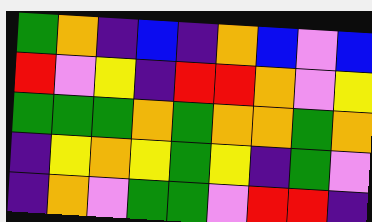[["green", "orange", "indigo", "blue", "indigo", "orange", "blue", "violet", "blue"], ["red", "violet", "yellow", "indigo", "red", "red", "orange", "violet", "yellow"], ["green", "green", "green", "orange", "green", "orange", "orange", "green", "orange"], ["indigo", "yellow", "orange", "yellow", "green", "yellow", "indigo", "green", "violet"], ["indigo", "orange", "violet", "green", "green", "violet", "red", "red", "indigo"]]